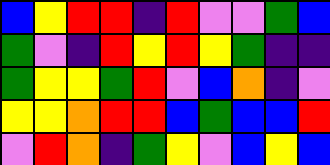[["blue", "yellow", "red", "red", "indigo", "red", "violet", "violet", "green", "blue"], ["green", "violet", "indigo", "red", "yellow", "red", "yellow", "green", "indigo", "indigo"], ["green", "yellow", "yellow", "green", "red", "violet", "blue", "orange", "indigo", "violet"], ["yellow", "yellow", "orange", "red", "red", "blue", "green", "blue", "blue", "red"], ["violet", "red", "orange", "indigo", "green", "yellow", "violet", "blue", "yellow", "blue"]]